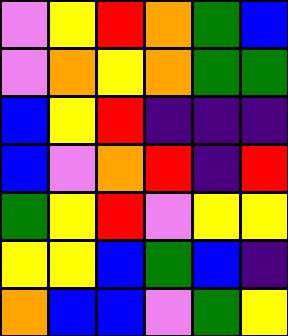[["violet", "yellow", "red", "orange", "green", "blue"], ["violet", "orange", "yellow", "orange", "green", "green"], ["blue", "yellow", "red", "indigo", "indigo", "indigo"], ["blue", "violet", "orange", "red", "indigo", "red"], ["green", "yellow", "red", "violet", "yellow", "yellow"], ["yellow", "yellow", "blue", "green", "blue", "indigo"], ["orange", "blue", "blue", "violet", "green", "yellow"]]